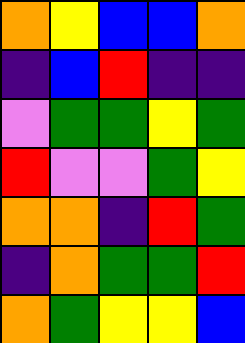[["orange", "yellow", "blue", "blue", "orange"], ["indigo", "blue", "red", "indigo", "indigo"], ["violet", "green", "green", "yellow", "green"], ["red", "violet", "violet", "green", "yellow"], ["orange", "orange", "indigo", "red", "green"], ["indigo", "orange", "green", "green", "red"], ["orange", "green", "yellow", "yellow", "blue"]]